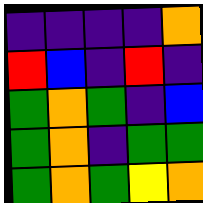[["indigo", "indigo", "indigo", "indigo", "orange"], ["red", "blue", "indigo", "red", "indigo"], ["green", "orange", "green", "indigo", "blue"], ["green", "orange", "indigo", "green", "green"], ["green", "orange", "green", "yellow", "orange"]]